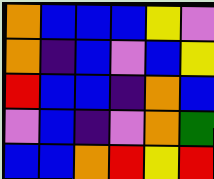[["orange", "blue", "blue", "blue", "yellow", "violet"], ["orange", "indigo", "blue", "violet", "blue", "yellow"], ["red", "blue", "blue", "indigo", "orange", "blue"], ["violet", "blue", "indigo", "violet", "orange", "green"], ["blue", "blue", "orange", "red", "yellow", "red"]]